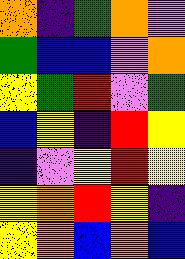[["orange", "indigo", "green", "orange", "violet"], ["green", "blue", "blue", "violet", "orange"], ["yellow", "green", "red", "violet", "green"], ["blue", "yellow", "indigo", "red", "yellow"], ["indigo", "violet", "yellow", "red", "yellow"], ["yellow", "orange", "red", "yellow", "indigo"], ["yellow", "orange", "blue", "orange", "blue"]]